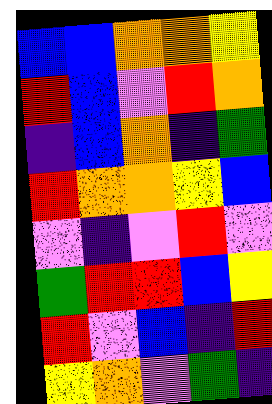[["blue", "blue", "orange", "orange", "yellow"], ["red", "blue", "violet", "red", "orange"], ["indigo", "blue", "orange", "indigo", "green"], ["red", "orange", "orange", "yellow", "blue"], ["violet", "indigo", "violet", "red", "violet"], ["green", "red", "red", "blue", "yellow"], ["red", "violet", "blue", "indigo", "red"], ["yellow", "orange", "violet", "green", "indigo"]]